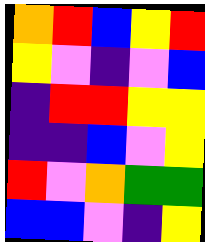[["orange", "red", "blue", "yellow", "red"], ["yellow", "violet", "indigo", "violet", "blue"], ["indigo", "red", "red", "yellow", "yellow"], ["indigo", "indigo", "blue", "violet", "yellow"], ["red", "violet", "orange", "green", "green"], ["blue", "blue", "violet", "indigo", "yellow"]]